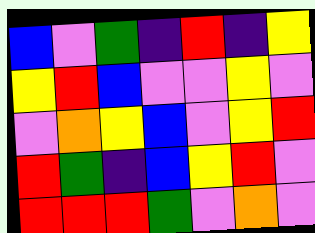[["blue", "violet", "green", "indigo", "red", "indigo", "yellow"], ["yellow", "red", "blue", "violet", "violet", "yellow", "violet"], ["violet", "orange", "yellow", "blue", "violet", "yellow", "red"], ["red", "green", "indigo", "blue", "yellow", "red", "violet"], ["red", "red", "red", "green", "violet", "orange", "violet"]]